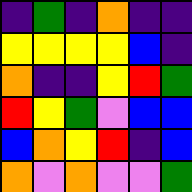[["indigo", "green", "indigo", "orange", "indigo", "indigo"], ["yellow", "yellow", "yellow", "yellow", "blue", "indigo"], ["orange", "indigo", "indigo", "yellow", "red", "green"], ["red", "yellow", "green", "violet", "blue", "blue"], ["blue", "orange", "yellow", "red", "indigo", "blue"], ["orange", "violet", "orange", "violet", "violet", "green"]]